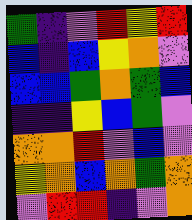[["green", "indigo", "violet", "red", "yellow", "red"], ["blue", "indigo", "blue", "yellow", "orange", "violet"], ["blue", "blue", "green", "orange", "green", "blue"], ["indigo", "indigo", "yellow", "blue", "green", "violet"], ["orange", "orange", "red", "violet", "blue", "violet"], ["yellow", "orange", "blue", "orange", "green", "orange"], ["violet", "red", "red", "indigo", "violet", "orange"]]